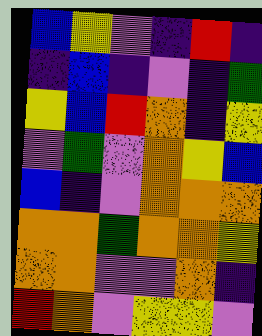[["blue", "yellow", "violet", "indigo", "red", "indigo"], ["indigo", "blue", "indigo", "violet", "indigo", "green"], ["yellow", "blue", "red", "orange", "indigo", "yellow"], ["violet", "green", "violet", "orange", "yellow", "blue"], ["blue", "indigo", "violet", "orange", "orange", "orange"], ["orange", "orange", "green", "orange", "orange", "yellow"], ["orange", "orange", "violet", "violet", "orange", "indigo"], ["red", "orange", "violet", "yellow", "yellow", "violet"]]